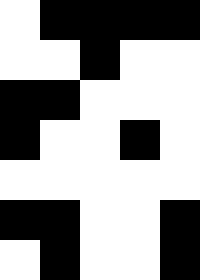[["white", "black", "black", "black", "black"], ["white", "white", "black", "white", "white"], ["black", "black", "white", "white", "white"], ["black", "white", "white", "black", "white"], ["white", "white", "white", "white", "white"], ["black", "black", "white", "white", "black"], ["white", "black", "white", "white", "black"]]